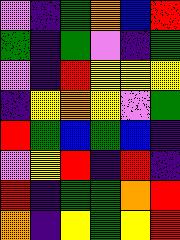[["violet", "indigo", "green", "orange", "blue", "red"], ["green", "indigo", "green", "violet", "indigo", "green"], ["violet", "indigo", "red", "yellow", "yellow", "yellow"], ["indigo", "yellow", "orange", "yellow", "violet", "green"], ["red", "green", "blue", "green", "blue", "indigo"], ["violet", "yellow", "red", "indigo", "red", "indigo"], ["red", "indigo", "green", "green", "orange", "red"], ["orange", "indigo", "yellow", "green", "yellow", "red"]]